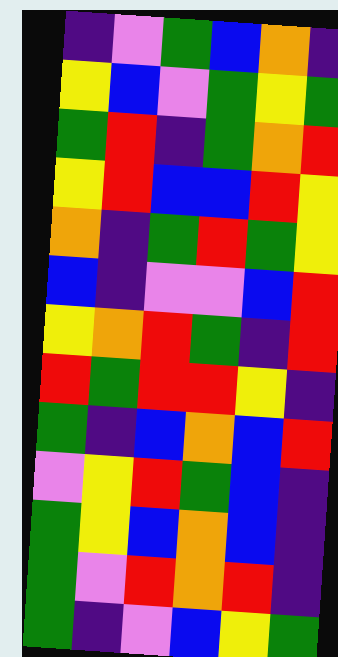[["indigo", "violet", "green", "blue", "orange", "indigo"], ["yellow", "blue", "violet", "green", "yellow", "green"], ["green", "red", "indigo", "green", "orange", "red"], ["yellow", "red", "blue", "blue", "red", "yellow"], ["orange", "indigo", "green", "red", "green", "yellow"], ["blue", "indigo", "violet", "violet", "blue", "red"], ["yellow", "orange", "red", "green", "indigo", "red"], ["red", "green", "red", "red", "yellow", "indigo"], ["green", "indigo", "blue", "orange", "blue", "red"], ["violet", "yellow", "red", "green", "blue", "indigo"], ["green", "yellow", "blue", "orange", "blue", "indigo"], ["green", "violet", "red", "orange", "red", "indigo"], ["green", "indigo", "violet", "blue", "yellow", "green"]]